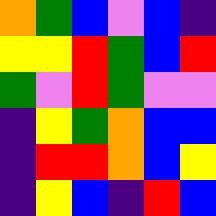[["orange", "green", "blue", "violet", "blue", "indigo"], ["yellow", "yellow", "red", "green", "blue", "red"], ["green", "violet", "red", "green", "violet", "violet"], ["indigo", "yellow", "green", "orange", "blue", "blue"], ["indigo", "red", "red", "orange", "blue", "yellow"], ["indigo", "yellow", "blue", "indigo", "red", "blue"]]